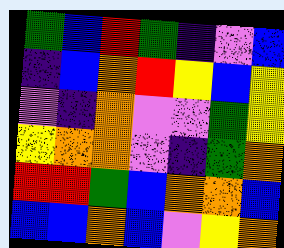[["green", "blue", "red", "green", "indigo", "violet", "blue"], ["indigo", "blue", "orange", "red", "yellow", "blue", "yellow"], ["violet", "indigo", "orange", "violet", "violet", "green", "yellow"], ["yellow", "orange", "orange", "violet", "indigo", "green", "orange"], ["red", "red", "green", "blue", "orange", "orange", "blue"], ["blue", "blue", "orange", "blue", "violet", "yellow", "orange"]]